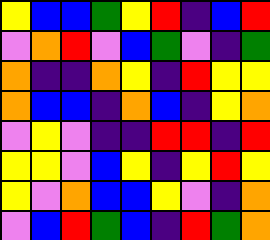[["yellow", "blue", "blue", "green", "yellow", "red", "indigo", "blue", "red"], ["violet", "orange", "red", "violet", "blue", "green", "violet", "indigo", "green"], ["orange", "indigo", "indigo", "orange", "yellow", "indigo", "red", "yellow", "yellow"], ["orange", "blue", "blue", "indigo", "orange", "blue", "indigo", "yellow", "orange"], ["violet", "yellow", "violet", "indigo", "indigo", "red", "red", "indigo", "red"], ["yellow", "yellow", "violet", "blue", "yellow", "indigo", "yellow", "red", "yellow"], ["yellow", "violet", "orange", "blue", "blue", "yellow", "violet", "indigo", "orange"], ["violet", "blue", "red", "green", "blue", "indigo", "red", "green", "orange"]]